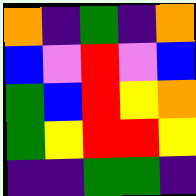[["orange", "indigo", "green", "indigo", "orange"], ["blue", "violet", "red", "violet", "blue"], ["green", "blue", "red", "yellow", "orange"], ["green", "yellow", "red", "red", "yellow"], ["indigo", "indigo", "green", "green", "indigo"]]